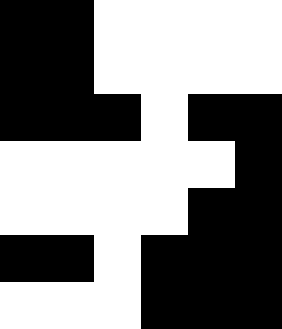[["black", "black", "white", "white", "white", "white"], ["black", "black", "white", "white", "white", "white"], ["black", "black", "black", "white", "black", "black"], ["white", "white", "white", "white", "white", "black"], ["white", "white", "white", "white", "black", "black"], ["black", "black", "white", "black", "black", "black"], ["white", "white", "white", "black", "black", "black"]]